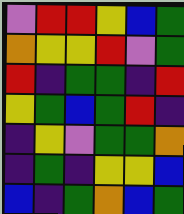[["violet", "red", "red", "yellow", "blue", "green"], ["orange", "yellow", "yellow", "red", "violet", "green"], ["red", "indigo", "green", "green", "indigo", "red"], ["yellow", "green", "blue", "green", "red", "indigo"], ["indigo", "yellow", "violet", "green", "green", "orange"], ["indigo", "green", "indigo", "yellow", "yellow", "blue"], ["blue", "indigo", "green", "orange", "blue", "green"]]